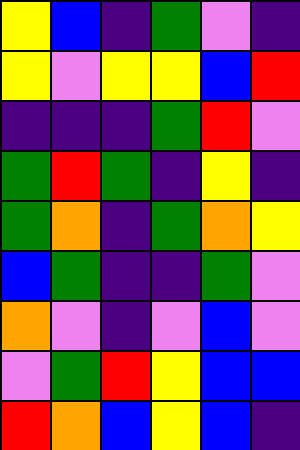[["yellow", "blue", "indigo", "green", "violet", "indigo"], ["yellow", "violet", "yellow", "yellow", "blue", "red"], ["indigo", "indigo", "indigo", "green", "red", "violet"], ["green", "red", "green", "indigo", "yellow", "indigo"], ["green", "orange", "indigo", "green", "orange", "yellow"], ["blue", "green", "indigo", "indigo", "green", "violet"], ["orange", "violet", "indigo", "violet", "blue", "violet"], ["violet", "green", "red", "yellow", "blue", "blue"], ["red", "orange", "blue", "yellow", "blue", "indigo"]]